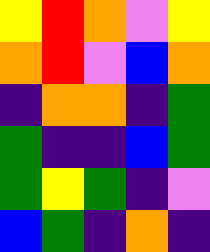[["yellow", "red", "orange", "violet", "yellow"], ["orange", "red", "violet", "blue", "orange"], ["indigo", "orange", "orange", "indigo", "green"], ["green", "indigo", "indigo", "blue", "green"], ["green", "yellow", "green", "indigo", "violet"], ["blue", "green", "indigo", "orange", "indigo"]]